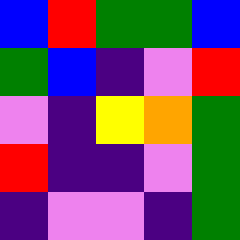[["blue", "red", "green", "green", "blue"], ["green", "blue", "indigo", "violet", "red"], ["violet", "indigo", "yellow", "orange", "green"], ["red", "indigo", "indigo", "violet", "green"], ["indigo", "violet", "violet", "indigo", "green"]]